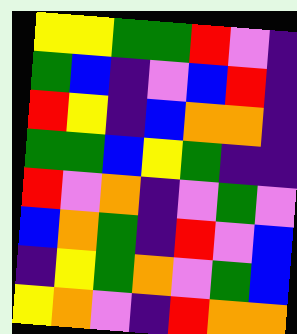[["yellow", "yellow", "green", "green", "red", "violet", "indigo"], ["green", "blue", "indigo", "violet", "blue", "red", "indigo"], ["red", "yellow", "indigo", "blue", "orange", "orange", "indigo"], ["green", "green", "blue", "yellow", "green", "indigo", "indigo"], ["red", "violet", "orange", "indigo", "violet", "green", "violet"], ["blue", "orange", "green", "indigo", "red", "violet", "blue"], ["indigo", "yellow", "green", "orange", "violet", "green", "blue"], ["yellow", "orange", "violet", "indigo", "red", "orange", "orange"]]